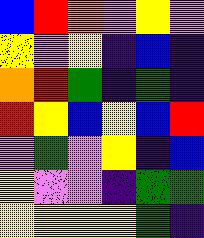[["blue", "red", "orange", "violet", "yellow", "violet"], ["yellow", "violet", "yellow", "indigo", "blue", "indigo"], ["orange", "red", "green", "indigo", "green", "indigo"], ["red", "yellow", "blue", "yellow", "blue", "red"], ["violet", "green", "violet", "yellow", "indigo", "blue"], ["yellow", "violet", "violet", "indigo", "green", "green"], ["yellow", "yellow", "yellow", "yellow", "green", "indigo"]]